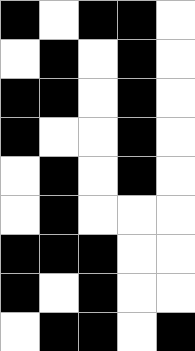[["black", "white", "black", "black", "white"], ["white", "black", "white", "black", "white"], ["black", "black", "white", "black", "white"], ["black", "white", "white", "black", "white"], ["white", "black", "white", "black", "white"], ["white", "black", "white", "white", "white"], ["black", "black", "black", "white", "white"], ["black", "white", "black", "white", "white"], ["white", "black", "black", "white", "black"]]